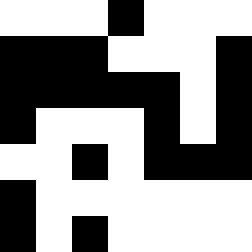[["white", "white", "white", "black", "white", "white", "white"], ["black", "black", "black", "white", "white", "white", "black"], ["black", "black", "black", "black", "black", "white", "black"], ["black", "white", "white", "white", "black", "white", "black"], ["white", "white", "black", "white", "black", "black", "black"], ["black", "white", "white", "white", "white", "white", "white"], ["black", "white", "black", "white", "white", "white", "white"]]